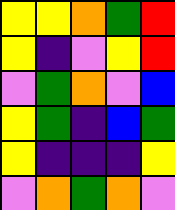[["yellow", "yellow", "orange", "green", "red"], ["yellow", "indigo", "violet", "yellow", "red"], ["violet", "green", "orange", "violet", "blue"], ["yellow", "green", "indigo", "blue", "green"], ["yellow", "indigo", "indigo", "indigo", "yellow"], ["violet", "orange", "green", "orange", "violet"]]